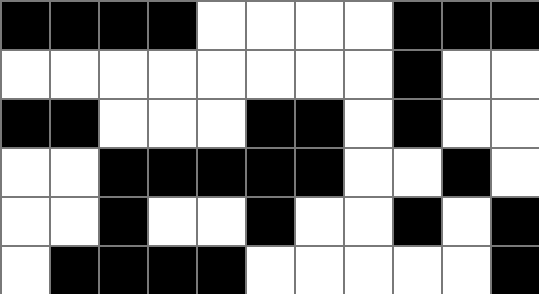[["black", "black", "black", "black", "white", "white", "white", "white", "black", "black", "black"], ["white", "white", "white", "white", "white", "white", "white", "white", "black", "white", "white"], ["black", "black", "white", "white", "white", "black", "black", "white", "black", "white", "white"], ["white", "white", "black", "black", "black", "black", "black", "white", "white", "black", "white"], ["white", "white", "black", "white", "white", "black", "white", "white", "black", "white", "black"], ["white", "black", "black", "black", "black", "white", "white", "white", "white", "white", "black"]]